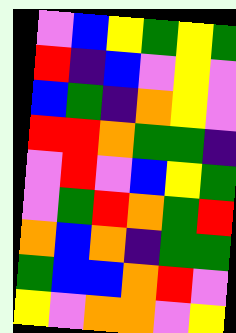[["violet", "blue", "yellow", "green", "yellow", "green"], ["red", "indigo", "blue", "violet", "yellow", "violet"], ["blue", "green", "indigo", "orange", "yellow", "violet"], ["red", "red", "orange", "green", "green", "indigo"], ["violet", "red", "violet", "blue", "yellow", "green"], ["violet", "green", "red", "orange", "green", "red"], ["orange", "blue", "orange", "indigo", "green", "green"], ["green", "blue", "blue", "orange", "red", "violet"], ["yellow", "violet", "orange", "orange", "violet", "yellow"]]